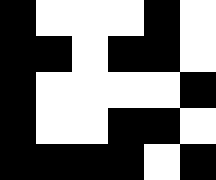[["black", "white", "white", "white", "black", "white"], ["black", "black", "white", "black", "black", "white"], ["black", "white", "white", "white", "white", "black"], ["black", "white", "white", "black", "black", "white"], ["black", "black", "black", "black", "white", "black"]]